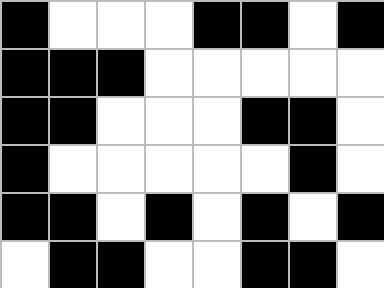[["black", "white", "white", "white", "black", "black", "white", "black"], ["black", "black", "black", "white", "white", "white", "white", "white"], ["black", "black", "white", "white", "white", "black", "black", "white"], ["black", "white", "white", "white", "white", "white", "black", "white"], ["black", "black", "white", "black", "white", "black", "white", "black"], ["white", "black", "black", "white", "white", "black", "black", "white"]]